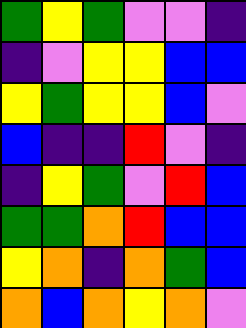[["green", "yellow", "green", "violet", "violet", "indigo"], ["indigo", "violet", "yellow", "yellow", "blue", "blue"], ["yellow", "green", "yellow", "yellow", "blue", "violet"], ["blue", "indigo", "indigo", "red", "violet", "indigo"], ["indigo", "yellow", "green", "violet", "red", "blue"], ["green", "green", "orange", "red", "blue", "blue"], ["yellow", "orange", "indigo", "orange", "green", "blue"], ["orange", "blue", "orange", "yellow", "orange", "violet"]]